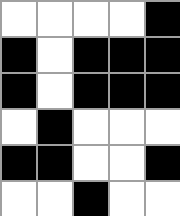[["white", "white", "white", "white", "black"], ["black", "white", "black", "black", "black"], ["black", "white", "black", "black", "black"], ["white", "black", "white", "white", "white"], ["black", "black", "white", "white", "black"], ["white", "white", "black", "white", "white"]]